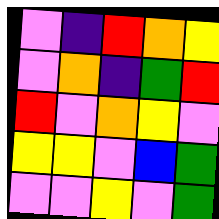[["violet", "indigo", "red", "orange", "yellow"], ["violet", "orange", "indigo", "green", "red"], ["red", "violet", "orange", "yellow", "violet"], ["yellow", "yellow", "violet", "blue", "green"], ["violet", "violet", "yellow", "violet", "green"]]